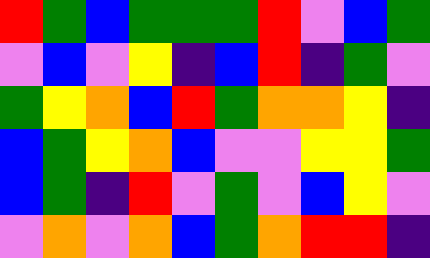[["red", "green", "blue", "green", "green", "green", "red", "violet", "blue", "green"], ["violet", "blue", "violet", "yellow", "indigo", "blue", "red", "indigo", "green", "violet"], ["green", "yellow", "orange", "blue", "red", "green", "orange", "orange", "yellow", "indigo"], ["blue", "green", "yellow", "orange", "blue", "violet", "violet", "yellow", "yellow", "green"], ["blue", "green", "indigo", "red", "violet", "green", "violet", "blue", "yellow", "violet"], ["violet", "orange", "violet", "orange", "blue", "green", "orange", "red", "red", "indigo"]]